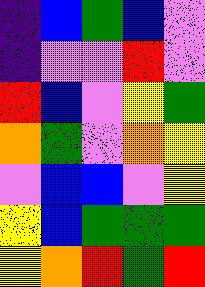[["indigo", "blue", "green", "blue", "violet"], ["indigo", "violet", "violet", "red", "violet"], ["red", "blue", "violet", "yellow", "green"], ["orange", "green", "violet", "orange", "yellow"], ["violet", "blue", "blue", "violet", "yellow"], ["yellow", "blue", "green", "green", "green"], ["yellow", "orange", "red", "green", "red"]]